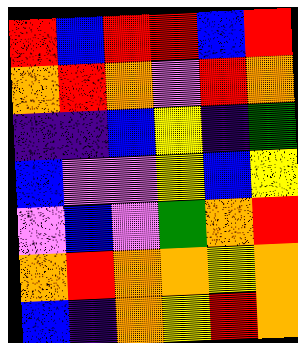[["red", "blue", "red", "red", "blue", "red"], ["orange", "red", "orange", "violet", "red", "orange"], ["indigo", "indigo", "blue", "yellow", "indigo", "green"], ["blue", "violet", "violet", "yellow", "blue", "yellow"], ["violet", "blue", "violet", "green", "orange", "red"], ["orange", "red", "orange", "orange", "yellow", "orange"], ["blue", "indigo", "orange", "yellow", "red", "orange"]]